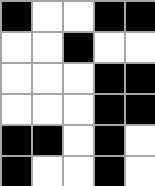[["black", "white", "white", "black", "black"], ["white", "white", "black", "white", "white"], ["white", "white", "white", "black", "black"], ["white", "white", "white", "black", "black"], ["black", "black", "white", "black", "white"], ["black", "white", "white", "black", "white"]]